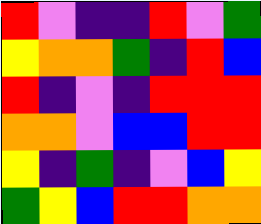[["red", "violet", "indigo", "indigo", "red", "violet", "green"], ["yellow", "orange", "orange", "green", "indigo", "red", "blue"], ["red", "indigo", "violet", "indigo", "red", "red", "red"], ["orange", "orange", "violet", "blue", "blue", "red", "red"], ["yellow", "indigo", "green", "indigo", "violet", "blue", "yellow"], ["green", "yellow", "blue", "red", "red", "orange", "orange"]]